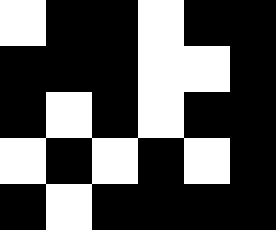[["white", "black", "black", "white", "black", "black"], ["black", "black", "black", "white", "white", "black"], ["black", "white", "black", "white", "black", "black"], ["white", "black", "white", "black", "white", "black"], ["black", "white", "black", "black", "black", "black"]]